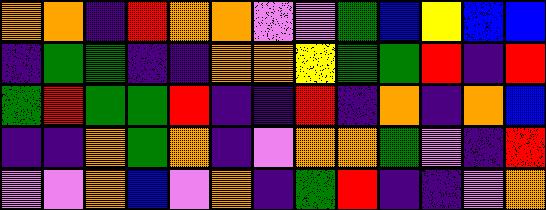[["orange", "orange", "indigo", "red", "orange", "orange", "violet", "violet", "green", "blue", "yellow", "blue", "blue"], ["indigo", "green", "green", "indigo", "indigo", "orange", "orange", "yellow", "green", "green", "red", "indigo", "red"], ["green", "red", "green", "green", "red", "indigo", "indigo", "red", "indigo", "orange", "indigo", "orange", "blue"], ["indigo", "indigo", "orange", "green", "orange", "indigo", "violet", "orange", "orange", "green", "violet", "indigo", "red"], ["violet", "violet", "orange", "blue", "violet", "orange", "indigo", "green", "red", "indigo", "indigo", "violet", "orange"]]